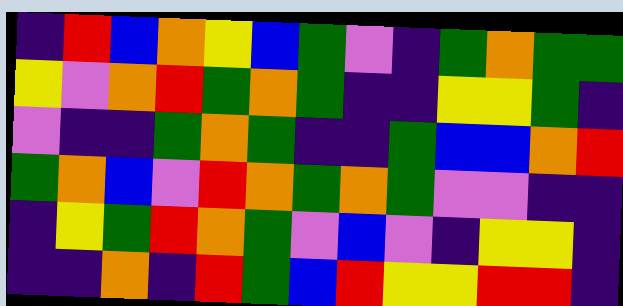[["indigo", "red", "blue", "orange", "yellow", "blue", "green", "violet", "indigo", "green", "orange", "green", "green"], ["yellow", "violet", "orange", "red", "green", "orange", "green", "indigo", "indigo", "yellow", "yellow", "green", "indigo"], ["violet", "indigo", "indigo", "green", "orange", "green", "indigo", "indigo", "green", "blue", "blue", "orange", "red"], ["green", "orange", "blue", "violet", "red", "orange", "green", "orange", "green", "violet", "violet", "indigo", "indigo"], ["indigo", "yellow", "green", "red", "orange", "green", "violet", "blue", "violet", "indigo", "yellow", "yellow", "indigo"], ["indigo", "indigo", "orange", "indigo", "red", "green", "blue", "red", "yellow", "yellow", "red", "red", "indigo"]]